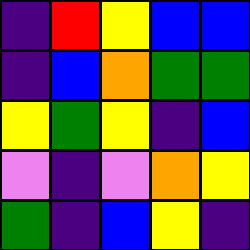[["indigo", "red", "yellow", "blue", "blue"], ["indigo", "blue", "orange", "green", "green"], ["yellow", "green", "yellow", "indigo", "blue"], ["violet", "indigo", "violet", "orange", "yellow"], ["green", "indigo", "blue", "yellow", "indigo"]]